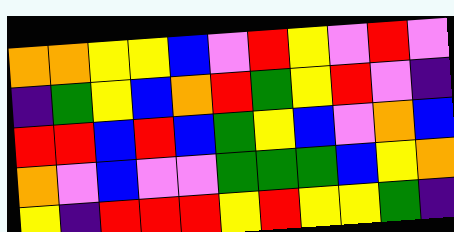[["orange", "orange", "yellow", "yellow", "blue", "violet", "red", "yellow", "violet", "red", "violet"], ["indigo", "green", "yellow", "blue", "orange", "red", "green", "yellow", "red", "violet", "indigo"], ["red", "red", "blue", "red", "blue", "green", "yellow", "blue", "violet", "orange", "blue"], ["orange", "violet", "blue", "violet", "violet", "green", "green", "green", "blue", "yellow", "orange"], ["yellow", "indigo", "red", "red", "red", "yellow", "red", "yellow", "yellow", "green", "indigo"]]